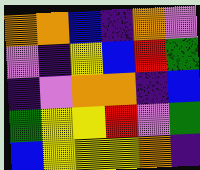[["orange", "orange", "blue", "indigo", "orange", "violet"], ["violet", "indigo", "yellow", "blue", "red", "green"], ["indigo", "violet", "orange", "orange", "indigo", "blue"], ["green", "yellow", "yellow", "red", "violet", "green"], ["blue", "yellow", "yellow", "yellow", "orange", "indigo"]]